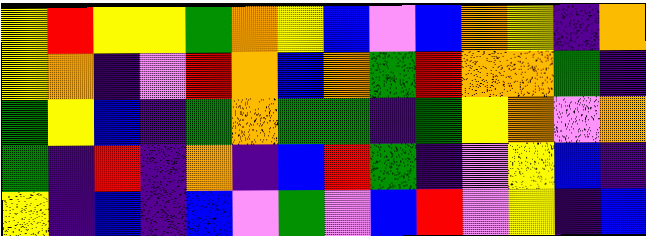[["yellow", "red", "yellow", "yellow", "green", "orange", "yellow", "blue", "violet", "blue", "orange", "yellow", "indigo", "orange"], ["yellow", "orange", "indigo", "violet", "red", "orange", "blue", "orange", "green", "red", "orange", "orange", "green", "indigo"], ["green", "yellow", "blue", "indigo", "green", "orange", "green", "green", "indigo", "green", "yellow", "orange", "violet", "orange"], ["green", "indigo", "red", "indigo", "orange", "indigo", "blue", "red", "green", "indigo", "violet", "yellow", "blue", "indigo"], ["yellow", "indigo", "blue", "indigo", "blue", "violet", "green", "violet", "blue", "red", "violet", "yellow", "indigo", "blue"]]